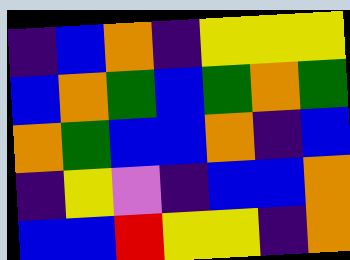[["indigo", "blue", "orange", "indigo", "yellow", "yellow", "yellow"], ["blue", "orange", "green", "blue", "green", "orange", "green"], ["orange", "green", "blue", "blue", "orange", "indigo", "blue"], ["indigo", "yellow", "violet", "indigo", "blue", "blue", "orange"], ["blue", "blue", "red", "yellow", "yellow", "indigo", "orange"]]